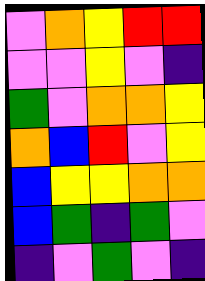[["violet", "orange", "yellow", "red", "red"], ["violet", "violet", "yellow", "violet", "indigo"], ["green", "violet", "orange", "orange", "yellow"], ["orange", "blue", "red", "violet", "yellow"], ["blue", "yellow", "yellow", "orange", "orange"], ["blue", "green", "indigo", "green", "violet"], ["indigo", "violet", "green", "violet", "indigo"]]